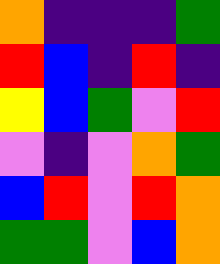[["orange", "indigo", "indigo", "indigo", "green"], ["red", "blue", "indigo", "red", "indigo"], ["yellow", "blue", "green", "violet", "red"], ["violet", "indigo", "violet", "orange", "green"], ["blue", "red", "violet", "red", "orange"], ["green", "green", "violet", "blue", "orange"]]